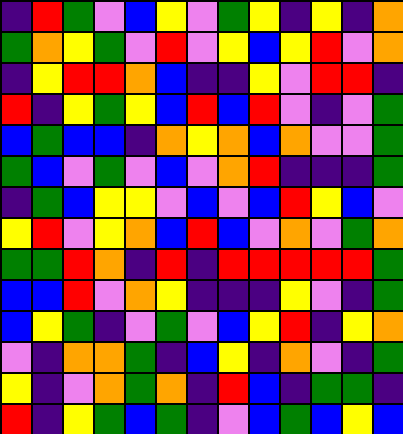[["indigo", "red", "green", "violet", "blue", "yellow", "violet", "green", "yellow", "indigo", "yellow", "indigo", "orange"], ["green", "orange", "yellow", "green", "violet", "red", "violet", "yellow", "blue", "yellow", "red", "violet", "orange"], ["indigo", "yellow", "red", "red", "orange", "blue", "indigo", "indigo", "yellow", "violet", "red", "red", "indigo"], ["red", "indigo", "yellow", "green", "yellow", "blue", "red", "blue", "red", "violet", "indigo", "violet", "green"], ["blue", "green", "blue", "blue", "indigo", "orange", "yellow", "orange", "blue", "orange", "violet", "violet", "green"], ["green", "blue", "violet", "green", "violet", "blue", "violet", "orange", "red", "indigo", "indigo", "indigo", "green"], ["indigo", "green", "blue", "yellow", "yellow", "violet", "blue", "violet", "blue", "red", "yellow", "blue", "violet"], ["yellow", "red", "violet", "yellow", "orange", "blue", "red", "blue", "violet", "orange", "violet", "green", "orange"], ["green", "green", "red", "orange", "indigo", "red", "indigo", "red", "red", "red", "red", "red", "green"], ["blue", "blue", "red", "violet", "orange", "yellow", "indigo", "indigo", "indigo", "yellow", "violet", "indigo", "green"], ["blue", "yellow", "green", "indigo", "violet", "green", "violet", "blue", "yellow", "red", "indigo", "yellow", "orange"], ["violet", "indigo", "orange", "orange", "green", "indigo", "blue", "yellow", "indigo", "orange", "violet", "indigo", "green"], ["yellow", "indigo", "violet", "orange", "green", "orange", "indigo", "red", "blue", "indigo", "green", "green", "indigo"], ["red", "indigo", "yellow", "green", "blue", "green", "indigo", "violet", "blue", "green", "blue", "yellow", "blue"]]